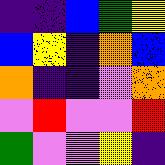[["indigo", "indigo", "blue", "green", "yellow"], ["blue", "yellow", "indigo", "orange", "blue"], ["orange", "indigo", "indigo", "violet", "orange"], ["violet", "red", "violet", "violet", "red"], ["green", "violet", "violet", "yellow", "indigo"]]